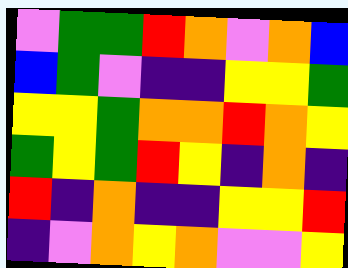[["violet", "green", "green", "red", "orange", "violet", "orange", "blue"], ["blue", "green", "violet", "indigo", "indigo", "yellow", "yellow", "green"], ["yellow", "yellow", "green", "orange", "orange", "red", "orange", "yellow"], ["green", "yellow", "green", "red", "yellow", "indigo", "orange", "indigo"], ["red", "indigo", "orange", "indigo", "indigo", "yellow", "yellow", "red"], ["indigo", "violet", "orange", "yellow", "orange", "violet", "violet", "yellow"]]